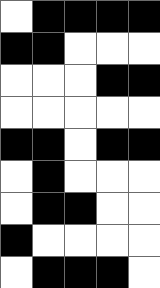[["white", "black", "black", "black", "black"], ["black", "black", "white", "white", "white"], ["white", "white", "white", "black", "black"], ["white", "white", "white", "white", "white"], ["black", "black", "white", "black", "black"], ["white", "black", "white", "white", "white"], ["white", "black", "black", "white", "white"], ["black", "white", "white", "white", "white"], ["white", "black", "black", "black", "white"]]